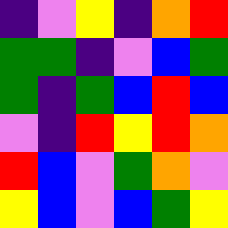[["indigo", "violet", "yellow", "indigo", "orange", "red"], ["green", "green", "indigo", "violet", "blue", "green"], ["green", "indigo", "green", "blue", "red", "blue"], ["violet", "indigo", "red", "yellow", "red", "orange"], ["red", "blue", "violet", "green", "orange", "violet"], ["yellow", "blue", "violet", "blue", "green", "yellow"]]